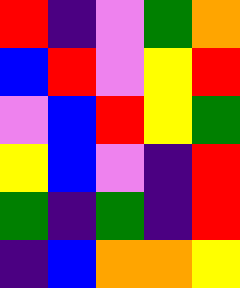[["red", "indigo", "violet", "green", "orange"], ["blue", "red", "violet", "yellow", "red"], ["violet", "blue", "red", "yellow", "green"], ["yellow", "blue", "violet", "indigo", "red"], ["green", "indigo", "green", "indigo", "red"], ["indigo", "blue", "orange", "orange", "yellow"]]